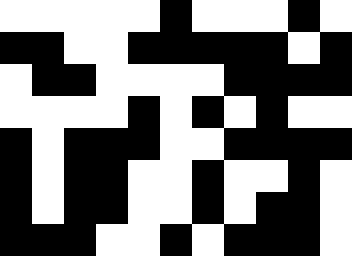[["white", "white", "white", "white", "white", "black", "white", "white", "white", "black", "white"], ["black", "black", "white", "white", "black", "black", "black", "black", "black", "white", "black"], ["white", "black", "black", "white", "white", "white", "white", "black", "black", "black", "black"], ["white", "white", "white", "white", "black", "white", "black", "white", "black", "white", "white"], ["black", "white", "black", "black", "black", "white", "white", "black", "black", "black", "black"], ["black", "white", "black", "black", "white", "white", "black", "white", "white", "black", "white"], ["black", "white", "black", "black", "white", "white", "black", "white", "black", "black", "white"], ["black", "black", "black", "white", "white", "black", "white", "black", "black", "black", "white"]]